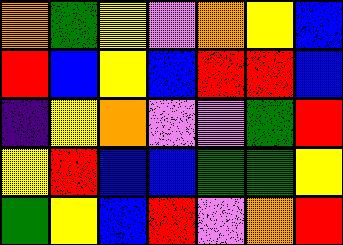[["orange", "green", "yellow", "violet", "orange", "yellow", "blue"], ["red", "blue", "yellow", "blue", "red", "red", "blue"], ["indigo", "yellow", "orange", "violet", "violet", "green", "red"], ["yellow", "red", "blue", "blue", "green", "green", "yellow"], ["green", "yellow", "blue", "red", "violet", "orange", "red"]]